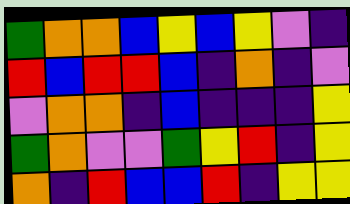[["green", "orange", "orange", "blue", "yellow", "blue", "yellow", "violet", "indigo"], ["red", "blue", "red", "red", "blue", "indigo", "orange", "indigo", "violet"], ["violet", "orange", "orange", "indigo", "blue", "indigo", "indigo", "indigo", "yellow"], ["green", "orange", "violet", "violet", "green", "yellow", "red", "indigo", "yellow"], ["orange", "indigo", "red", "blue", "blue", "red", "indigo", "yellow", "yellow"]]